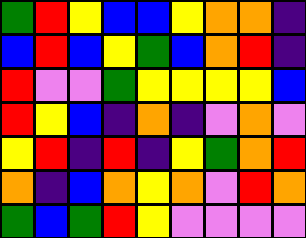[["green", "red", "yellow", "blue", "blue", "yellow", "orange", "orange", "indigo"], ["blue", "red", "blue", "yellow", "green", "blue", "orange", "red", "indigo"], ["red", "violet", "violet", "green", "yellow", "yellow", "yellow", "yellow", "blue"], ["red", "yellow", "blue", "indigo", "orange", "indigo", "violet", "orange", "violet"], ["yellow", "red", "indigo", "red", "indigo", "yellow", "green", "orange", "red"], ["orange", "indigo", "blue", "orange", "yellow", "orange", "violet", "red", "orange"], ["green", "blue", "green", "red", "yellow", "violet", "violet", "violet", "violet"]]